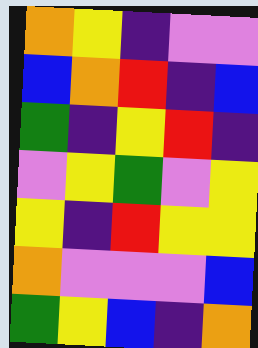[["orange", "yellow", "indigo", "violet", "violet"], ["blue", "orange", "red", "indigo", "blue"], ["green", "indigo", "yellow", "red", "indigo"], ["violet", "yellow", "green", "violet", "yellow"], ["yellow", "indigo", "red", "yellow", "yellow"], ["orange", "violet", "violet", "violet", "blue"], ["green", "yellow", "blue", "indigo", "orange"]]